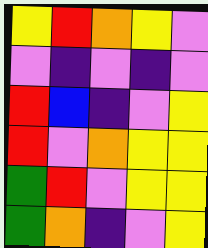[["yellow", "red", "orange", "yellow", "violet"], ["violet", "indigo", "violet", "indigo", "violet"], ["red", "blue", "indigo", "violet", "yellow"], ["red", "violet", "orange", "yellow", "yellow"], ["green", "red", "violet", "yellow", "yellow"], ["green", "orange", "indigo", "violet", "yellow"]]